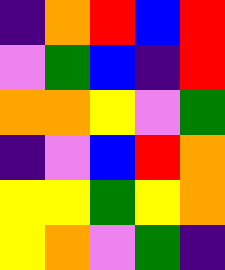[["indigo", "orange", "red", "blue", "red"], ["violet", "green", "blue", "indigo", "red"], ["orange", "orange", "yellow", "violet", "green"], ["indigo", "violet", "blue", "red", "orange"], ["yellow", "yellow", "green", "yellow", "orange"], ["yellow", "orange", "violet", "green", "indigo"]]